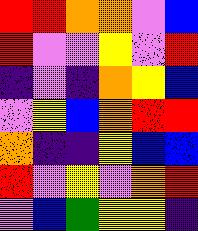[["red", "red", "orange", "orange", "violet", "blue"], ["red", "violet", "violet", "yellow", "violet", "red"], ["indigo", "violet", "indigo", "orange", "yellow", "blue"], ["violet", "yellow", "blue", "orange", "red", "red"], ["orange", "indigo", "indigo", "yellow", "blue", "blue"], ["red", "violet", "yellow", "violet", "orange", "red"], ["violet", "blue", "green", "yellow", "yellow", "indigo"]]